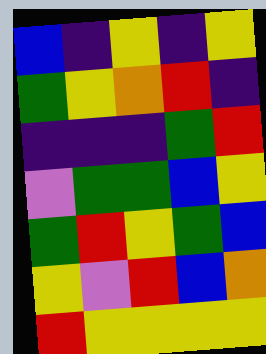[["blue", "indigo", "yellow", "indigo", "yellow"], ["green", "yellow", "orange", "red", "indigo"], ["indigo", "indigo", "indigo", "green", "red"], ["violet", "green", "green", "blue", "yellow"], ["green", "red", "yellow", "green", "blue"], ["yellow", "violet", "red", "blue", "orange"], ["red", "yellow", "yellow", "yellow", "yellow"]]